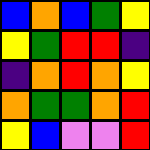[["blue", "orange", "blue", "green", "yellow"], ["yellow", "green", "red", "red", "indigo"], ["indigo", "orange", "red", "orange", "yellow"], ["orange", "green", "green", "orange", "red"], ["yellow", "blue", "violet", "violet", "red"]]